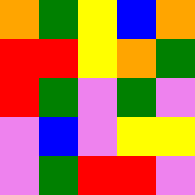[["orange", "green", "yellow", "blue", "orange"], ["red", "red", "yellow", "orange", "green"], ["red", "green", "violet", "green", "violet"], ["violet", "blue", "violet", "yellow", "yellow"], ["violet", "green", "red", "red", "violet"]]